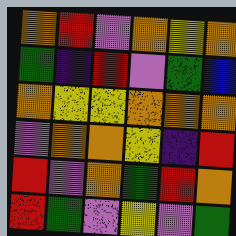[["orange", "red", "violet", "orange", "yellow", "orange"], ["green", "indigo", "red", "violet", "green", "blue"], ["orange", "yellow", "yellow", "orange", "orange", "orange"], ["violet", "orange", "orange", "yellow", "indigo", "red"], ["red", "violet", "orange", "green", "red", "orange"], ["red", "green", "violet", "yellow", "violet", "green"]]